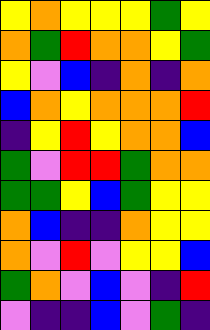[["yellow", "orange", "yellow", "yellow", "yellow", "green", "yellow"], ["orange", "green", "red", "orange", "orange", "yellow", "green"], ["yellow", "violet", "blue", "indigo", "orange", "indigo", "orange"], ["blue", "orange", "yellow", "orange", "orange", "orange", "red"], ["indigo", "yellow", "red", "yellow", "orange", "orange", "blue"], ["green", "violet", "red", "red", "green", "orange", "orange"], ["green", "green", "yellow", "blue", "green", "yellow", "yellow"], ["orange", "blue", "indigo", "indigo", "orange", "yellow", "yellow"], ["orange", "violet", "red", "violet", "yellow", "yellow", "blue"], ["green", "orange", "violet", "blue", "violet", "indigo", "red"], ["violet", "indigo", "indigo", "blue", "violet", "green", "indigo"]]